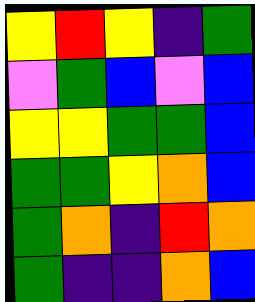[["yellow", "red", "yellow", "indigo", "green"], ["violet", "green", "blue", "violet", "blue"], ["yellow", "yellow", "green", "green", "blue"], ["green", "green", "yellow", "orange", "blue"], ["green", "orange", "indigo", "red", "orange"], ["green", "indigo", "indigo", "orange", "blue"]]